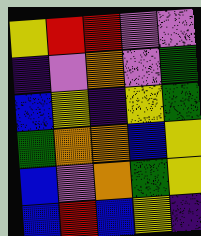[["yellow", "red", "red", "violet", "violet"], ["indigo", "violet", "orange", "violet", "green"], ["blue", "yellow", "indigo", "yellow", "green"], ["green", "orange", "orange", "blue", "yellow"], ["blue", "violet", "orange", "green", "yellow"], ["blue", "red", "blue", "yellow", "indigo"]]